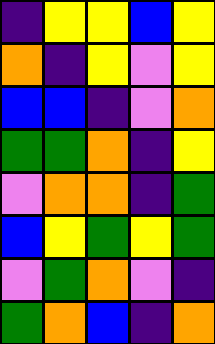[["indigo", "yellow", "yellow", "blue", "yellow"], ["orange", "indigo", "yellow", "violet", "yellow"], ["blue", "blue", "indigo", "violet", "orange"], ["green", "green", "orange", "indigo", "yellow"], ["violet", "orange", "orange", "indigo", "green"], ["blue", "yellow", "green", "yellow", "green"], ["violet", "green", "orange", "violet", "indigo"], ["green", "orange", "blue", "indigo", "orange"]]